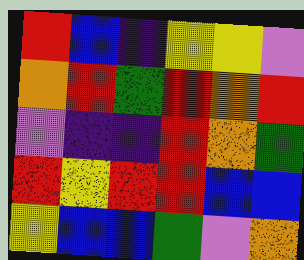[["red", "blue", "indigo", "yellow", "yellow", "violet"], ["orange", "red", "green", "red", "orange", "red"], ["violet", "indigo", "indigo", "red", "orange", "green"], ["red", "yellow", "red", "red", "blue", "blue"], ["yellow", "blue", "blue", "green", "violet", "orange"]]